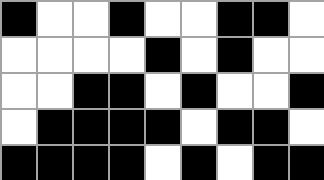[["black", "white", "white", "black", "white", "white", "black", "black", "white"], ["white", "white", "white", "white", "black", "white", "black", "white", "white"], ["white", "white", "black", "black", "white", "black", "white", "white", "black"], ["white", "black", "black", "black", "black", "white", "black", "black", "white"], ["black", "black", "black", "black", "white", "black", "white", "black", "black"]]